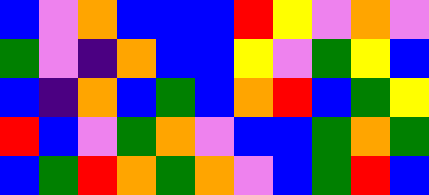[["blue", "violet", "orange", "blue", "blue", "blue", "red", "yellow", "violet", "orange", "violet"], ["green", "violet", "indigo", "orange", "blue", "blue", "yellow", "violet", "green", "yellow", "blue"], ["blue", "indigo", "orange", "blue", "green", "blue", "orange", "red", "blue", "green", "yellow"], ["red", "blue", "violet", "green", "orange", "violet", "blue", "blue", "green", "orange", "green"], ["blue", "green", "red", "orange", "green", "orange", "violet", "blue", "green", "red", "blue"]]